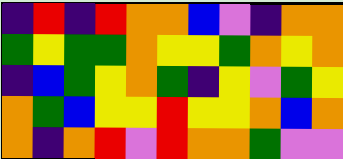[["indigo", "red", "indigo", "red", "orange", "orange", "blue", "violet", "indigo", "orange", "orange"], ["green", "yellow", "green", "green", "orange", "yellow", "yellow", "green", "orange", "yellow", "orange"], ["indigo", "blue", "green", "yellow", "orange", "green", "indigo", "yellow", "violet", "green", "yellow"], ["orange", "green", "blue", "yellow", "yellow", "red", "yellow", "yellow", "orange", "blue", "orange"], ["orange", "indigo", "orange", "red", "violet", "red", "orange", "orange", "green", "violet", "violet"]]